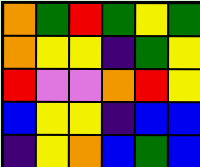[["orange", "green", "red", "green", "yellow", "green"], ["orange", "yellow", "yellow", "indigo", "green", "yellow"], ["red", "violet", "violet", "orange", "red", "yellow"], ["blue", "yellow", "yellow", "indigo", "blue", "blue"], ["indigo", "yellow", "orange", "blue", "green", "blue"]]